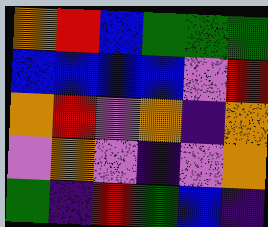[["orange", "red", "blue", "green", "green", "green"], ["blue", "blue", "blue", "blue", "violet", "red"], ["orange", "red", "violet", "orange", "indigo", "orange"], ["violet", "orange", "violet", "indigo", "violet", "orange"], ["green", "indigo", "red", "green", "blue", "indigo"]]